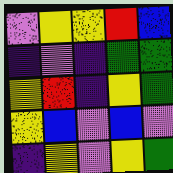[["violet", "yellow", "yellow", "red", "blue"], ["indigo", "violet", "indigo", "green", "green"], ["yellow", "red", "indigo", "yellow", "green"], ["yellow", "blue", "violet", "blue", "violet"], ["indigo", "yellow", "violet", "yellow", "green"]]